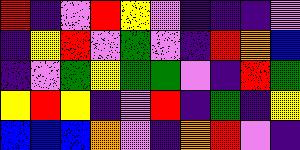[["red", "indigo", "violet", "red", "yellow", "violet", "indigo", "indigo", "indigo", "violet"], ["indigo", "yellow", "red", "violet", "green", "violet", "indigo", "red", "orange", "blue"], ["indigo", "violet", "green", "yellow", "green", "green", "violet", "indigo", "red", "green"], ["yellow", "red", "yellow", "indigo", "violet", "red", "indigo", "green", "indigo", "yellow"], ["blue", "blue", "blue", "orange", "violet", "indigo", "orange", "red", "violet", "indigo"]]